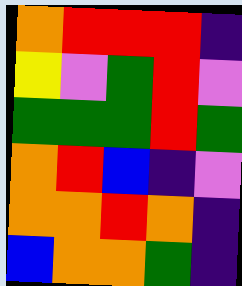[["orange", "red", "red", "red", "indigo"], ["yellow", "violet", "green", "red", "violet"], ["green", "green", "green", "red", "green"], ["orange", "red", "blue", "indigo", "violet"], ["orange", "orange", "red", "orange", "indigo"], ["blue", "orange", "orange", "green", "indigo"]]